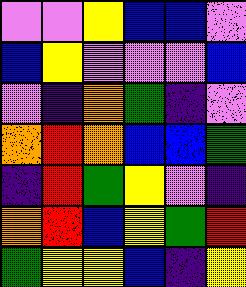[["violet", "violet", "yellow", "blue", "blue", "violet"], ["blue", "yellow", "violet", "violet", "violet", "blue"], ["violet", "indigo", "orange", "green", "indigo", "violet"], ["orange", "red", "orange", "blue", "blue", "green"], ["indigo", "red", "green", "yellow", "violet", "indigo"], ["orange", "red", "blue", "yellow", "green", "red"], ["green", "yellow", "yellow", "blue", "indigo", "yellow"]]